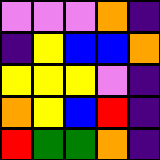[["violet", "violet", "violet", "orange", "indigo"], ["indigo", "yellow", "blue", "blue", "orange"], ["yellow", "yellow", "yellow", "violet", "indigo"], ["orange", "yellow", "blue", "red", "indigo"], ["red", "green", "green", "orange", "indigo"]]